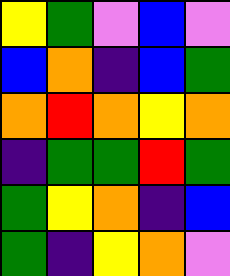[["yellow", "green", "violet", "blue", "violet"], ["blue", "orange", "indigo", "blue", "green"], ["orange", "red", "orange", "yellow", "orange"], ["indigo", "green", "green", "red", "green"], ["green", "yellow", "orange", "indigo", "blue"], ["green", "indigo", "yellow", "orange", "violet"]]